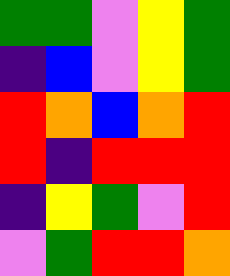[["green", "green", "violet", "yellow", "green"], ["indigo", "blue", "violet", "yellow", "green"], ["red", "orange", "blue", "orange", "red"], ["red", "indigo", "red", "red", "red"], ["indigo", "yellow", "green", "violet", "red"], ["violet", "green", "red", "red", "orange"]]